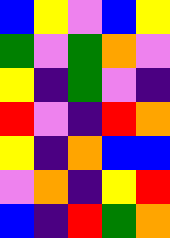[["blue", "yellow", "violet", "blue", "yellow"], ["green", "violet", "green", "orange", "violet"], ["yellow", "indigo", "green", "violet", "indigo"], ["red", "violet", "indigo", "red", "orange"], ["yellow", "indigo", "orange", "blue", "blue"], ["violet", "orange", "indigo", "yellow", "red"], ["blue", "indigo", "red", "green", "orange"]]